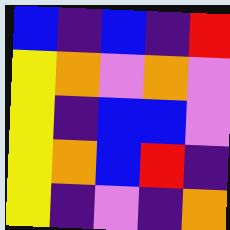[["blue", "indigo", "blue", "indigo", "red"], ["yellow", "orange", "violet", "orange", "violet"], ["yellow", "indigo", "blue", "blue", "violet"], ["yellow", "orange", "blue", "red", "indigo"], ["yellow", "indigo", "violet", "indigo", "orange"]]